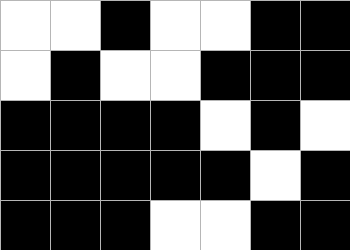[["white", "white", "black", "white", "white", "black", "black"], ["white", "black", "white", "white", "black", "black", "black"], ["black", "black", "black", "black", "white", "black", "white"], ["black", "black", "black", "black", "black", "white", "black"], ["black", "black", "black", "white", "white", "black", "black"]]